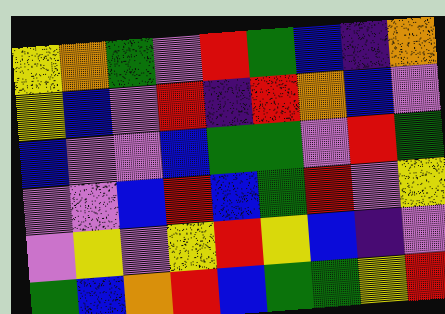[["yellow", "orange", "green", "violet", "red", "green", "blue", "indigo", "orange"], ["yellow", "blue", "violet", "red", "indigo", "red", "orange", "blue", "violet"], ["blue", "violet", "violet", "blue", "green", "green", "violet", "red", "green"], ["violet", "violet", "blue", "red", "blue", "green", "red", "violet", "yellow"], ["violet", "yellow", "violet", "yellow", "red", "yellow", "blue", "indigo", "violet"], ["green", "blue", "orange", "red", "blue", "green", "green", "yellow", "red"]]